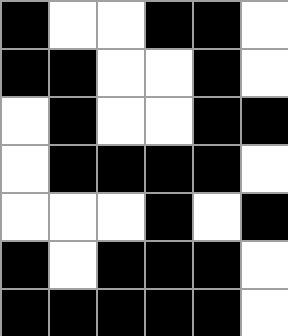[["black", "white", "white", "black", "black", "white"], ["black", "black", "white", "white", "black", "white"], ["white", "black", "white", "white", "black", "black"], ["white", "black", "black", "black", "black", "white"], ["white", "white", "white", "black", "white", "black"], ["black", "white", "black", "black", "black", "white"], ["black", "black", "black", "black", "black", "white"]]